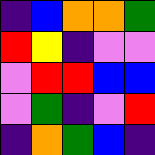[["indigo", "blue", "orange", "orange", "green"], ["red", "yellow", "indigo", "violet", "violet"], ["violet", "red", "red", "blue", "blue"], ["violet", "green", "indigo", "violet", "red"], ["indigo", "orange", "green", "blue", "indigo"]]